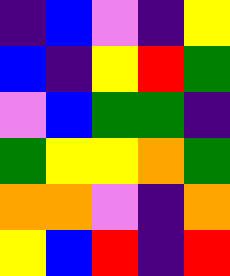[["indigo", "blue", "violet", "indigo", "yellow"], ["blue", "indigo", "yellow", "red", "green"], ["violet", "blue", "green", "green", "indigo"], ["green", "yellow", "yellow", "orange", "green"], ["orange", "orange", "violet", "indigo", "orange"], ["yellow", "blue", "red", "indigo", "red"]]